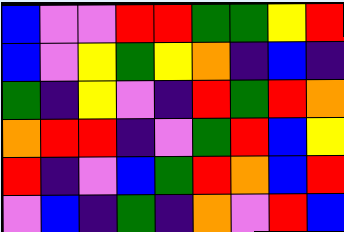[["blue", "violet", "violet", "red", "red", "green", "green", "yellow", "red"], ["blue", "violet", "yellow", "green", "yellow", "orange", "indigo", "blue", "indigo"], ["green", "indigo", "yellow", "violet", "indigo", "red", "green", "red", "orange"], ["orange", "red", "red", "indigo", "violet", "green", "red", "blue", "yellow"], ["red", "indigo", "violet", "blue", "green", "red", "orange", "blue", "red"], ["violet", "blue", "indigo", "green", "indigo", "orange", "violet", "red", "blue"]]